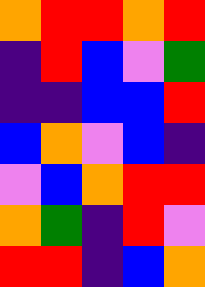[["orange", "red", "red", "orange", "red"], ["indigo", "red", "blue", "violet", "green"], ["indigo", "indigo", "blue", "blue", "red"], ["blue", "orange", "violet", "blue", "indigo"], ["violet", "blue", "orange", "red", "red"], ["orange", "green", "indigo", "red", "violet"], ["red", "red", "indigo", "blue", "orange"]]